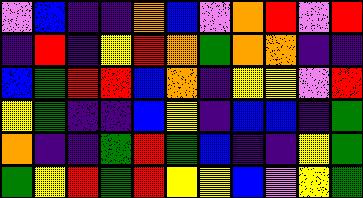[["violet", "blue", "indigo", "indigo", "orange", "blue", "violet", "orange", "red", "violet", "red"], ["indigo", "red", "indigo", "yellow", "red", "orange", "green", "orange", "orange", "indigo", "indigo"], ["blue", "green", "red", "red", "blue", "orange", "indigo", "yellow", "yellow", "violet", "red"], ["yellow", "green", "indigo", "indigo", "blue", "yellow", "indigo", "blue", "blue", "indigo", "green"], ["orange", "indigo", "indigo", "green", "red", "green", "blue", "indigo", "indigo", "yellow", "green"], ["green", "yellow", "red", "green", "red", "yellow", "yellow", "blue", "violet", "yellow", "green"]]